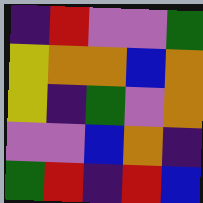[["indigo", "red", "violet", "violet", "green"], ["yellow", "orange", "orange", "blue", "orange"], ["yellow", "indigo", "green", "violet", "orange"], ["violet", "violet", "blue", "orange", "indigo"], ["green", "red", "indigo", "red", "blue"]]